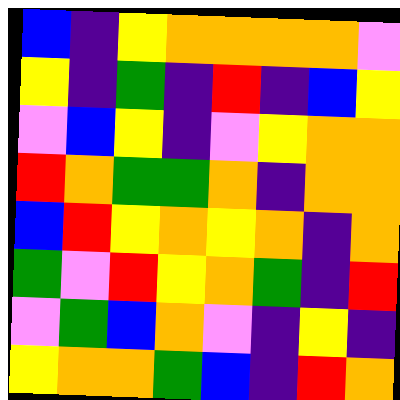[["blue", "indigo", "yellow", "orange", "orange", "orange", "orange", "violet"], ["yellow", "indigo", "green", "indigo", "red", "indigo", "blue", "yellow"], ["violet", "blue", "yellow", "indigo", "violet", "yellow", "orange", "orange"], ["red", "orange", "green", "green", "orange", "indigo", "orange", "orange"], ["blue", "red", "yellow", "orange", "yellow", "orange", "indigo", "orange"], ["green", "violet", "red", "yellow", "orange", "green", "indigo", "red"], ["violet", "green", "blue", "orange", "violet", "indigo", "yellow", "indigo"], ["yellow", "orange", "orange", "green", "blue", "indigo", "red", "orange"]]